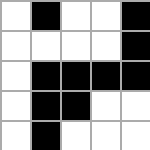[["white", "black", "white", "white", "black"], ["white", "white", "white", "white", "black"], ["white", "black", "black", "black", "black"], ["white", "black", "black", "white", "white"], ["white", "black", "white", "white", "white"]]